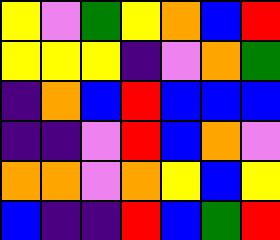[["yellow", "violet", "green", "yellow", "orange", "blue", "red"], ["yellow", "yellow", "yellow", "indigo", "violet", "orange", "green"], ["indigo", "orange", "blue", "red", "blue", "blue", "blue"], ["indigo", "indigo", "violet", "red", "blue", "orange", "violet"], ["orange", "orange", "violet", "orange", "yellow", "blue", "yellow"], ["blue", "indigo", "indigo", "red", "blue", "green", "red"]]